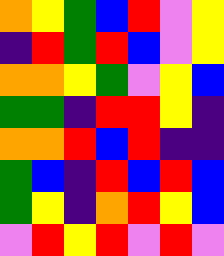[["orange", "yellow", "green", "blue", "red", "violet", "yellow"], ["indigo", "red", "green", "red", "blue", "violet", "yellow"], ["orange", "orange", "yellow", "green", "violet", "yellow", "blue"], ["green", "green", "indigo", "red", "red", "yellow", "indigo"], ["orange", "orange", "red", "blue", "red", "indigo", "indigo"], ["green", "blue", "indigo", "red", "blue", "red", "blue"], ["green", "yellow", "indigo", "orange", "red", "yellow", "blue"], ["violet", "red", "yellow", "red", "violet", "red", "violet"]]